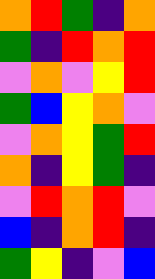[["orange", "red", "green", "indigo", "orange"], ["green", "indigo", "red", "orange", "red"], ["violet", "orange", "violet", "yellow", "red"], ["green", "blue", "yellow", "orange", "violet"], ["violet", "orange", "yellow", "green", "red"], ["orange", "indigo", "yellow", "green", "indigo"], ["violet", "red", "orange", "red", "violet"], ["blue", "indigo", "orange", "red", "indigo"], ["green", "yellow", "indigo", "violet", "blue"]]